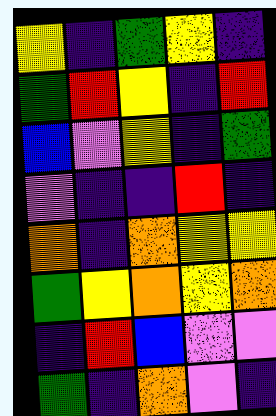[["yellow", "indigo", "green", "yellow", "indigo"], ["green", "red", "yellow", "indigo", "red"], ["blue", "violet", "yellow", "indigo", "green"], ["violet", "indigo", "indigo", "red", "indigo"], ["orange", "indigo", "orange", "yellow", "yellow"], ["green", "yellow", "orange", "yellow", "orange"], ["indigo", "red", "blue", "violet", "violet"], ["green", "indigo", "orange", "violet", "indigo"]]